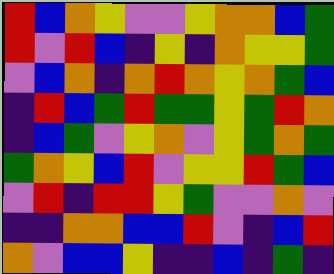[["red", "blue", "orange", "yellow", "violet", "violet", "yellow", "orange", "orange", "blue", "green"], ["red", "violet", "red", "blue", "indigo", "yellow", "indigo", "orange", "yellow", "yellow", "green"], ["violet", "blue", "orange", "indigo", "orange", "red", "orange", "yellow", "orange", "green", "blue"], ["indigo", "red", "blue", "green", "red", "green", "green", "yellow", "green", "red", "orange"], ["indigo", "blue", "green", "violet", "yellow", "orange", "violet", "yellow", "green", "orange", "green"], ["green", "orange", "yellow", "blue", "red", "violet", "yellow", "yellow", "red", "green", "blue"], ["violet", "red", "indigo", "red", "red", "yellow", "green", "violet", "violet", "orange", "violet"], ["indigo", "indigo", "orange", "orange", "blue", "blue", "red", "violet", "indigo", "blue", "red"], ["orange", "violet", "blue", "blue", "yellow", "indigo", "indigo", "blue", "indigo", "green", "indigo"]]